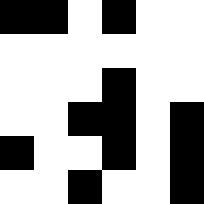[["black", "black", "white", "black", "white", "white"], ["white", "white", "white", "white", "white", "white"], ["white", "white", "white", "black", "white", "white"], ["white", "white", "black", "black", "white", "black"], ["black", "white", "white", "black", "white", "black"], ["white", "white", "black", "white", "white", "black"]]